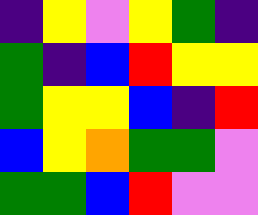[["indigo", "yellow", "violet", "yellow", "green", "indigo"], ["green", "indigo", "blue", "red", "yellow", "yellow"], ["green", "yellow", "yellow", "blue", "indigo", "red"], ["blue", "yellow", "orange", "green", "green", "violet"], ["green", "green", "blue", "red", "violet", "violet"]]